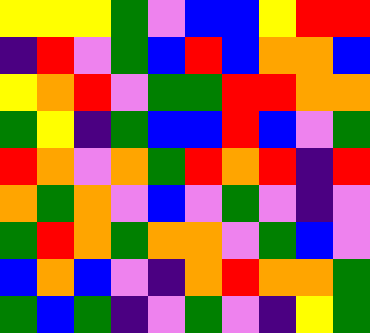[["yellow", "yellow", "yellow", "green", "violet", "blue", "blue", "yellow", "red", "red"], ["indigo", "red", "violet", "green", "blue", "red", "blue", "orange", "orange", "blue"], ["yellow", "orange", "red", "violet", "green", "green", "red", "red", "orange", "orange"], ["green", "yellow", "indigo", "green", "blue", "blue", "red", "blue", "violet", "green"], ["red", "orange", "violet", "orange", "green", "red", "orange", "red", "indigo", "red"], ["orange", "green", "orange", "violet", "blue", "violet", "green", "violet", "indigo", "violet"], ["green", "red", "orange", "green", "orange", "orange", "violet", "green", "blue", "violet"], ["blue", "orange", "blue", "violet", "indigo", "orange", "red", "orange", "orange", "green"], ["green", "blue", "green", "indigo", "violet", "green", "violet", "indigo", "yellow", "green"]]